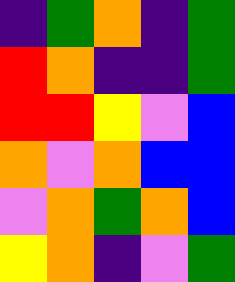[["indigo", "green", "orange", "indigo", "green"], ["red", "orange", "indigo", "indigo", "green"], ["red", "red", "yellow", "violet", "blue"], ["orange", "violet", "orange", "blue", "blue"], ["violet", "orange", "green", "orange", "blue"], ["yellow", "orange", "indigo", "violet", "green"]]